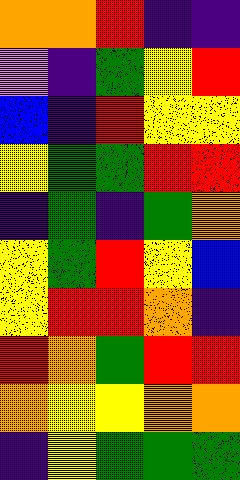[["orange", "orange", "red", "indigo", "indigo"], ["violet", "indigo", "green", "yellow", "red"], ["blue", "indigo", "red", "yellow", "yellow"], ["yellow", "green", "green", "red", "red"], ["indigo", "green", "indigo", "green", "orange"], ["yellow", "green", "red", "yellow", "blue"], ["yellow", "red", "red", "orange", "indigo"], ["red", "orange", "green", "red", "red"], ["orange", "yellow", "yellow", "orange", "orange"], ["indigo", "yellow", "green", "green", "green"]]